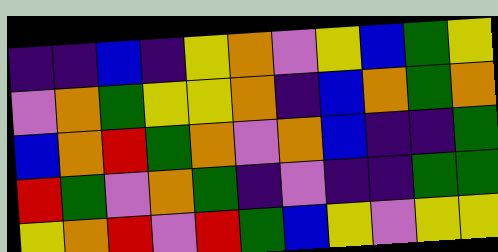[["indigo", "indigo", "blue", "indigo", "yellow", "orange", "violet", "yellow", "blue", "green", "yellow"], ["violet", "orange", "green", "yellow", "yellow", "orange", "indigo", "blue", "orange", "green", "orange"], ["blue", "orange", "red", "green", "orange", "violet", "orange", "blue", "indigo", "indigo", "green"], ["red", "green", "violet", "orange", "green", "indigo", "violet", "indigo", "indigo", "green", "green"], ["yellow", "orange", "red", "violet", "red", "green", "blue", "yellow", "violet", "yellow", "yellow"]]